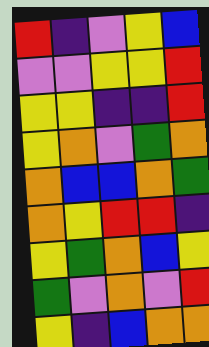[["red", "indigo", "violet", "yellow", "blue"], ["violet", "violet", "yellow", "yellow", "red"], ["yellow", "yellow", "indigo", "indigo", "red"], ["yellow", "orange", "violet", "green", "orange"], ["orange", "blue", "blue", "orange", "green"], ["orange", "yellow", "red", "red", "indigo"], ["yellow", "green", "orange", "blue", "yellow"], ["green", "violet", "orange", "violet", "red"], ["yellow", "indigo", "blue", "orange", "orange"]]